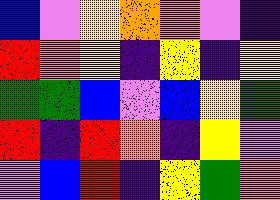[["blue", "violet", "yellow", "orange", "orange", "violet", "indigo"], ["red", "orange", "yellow", "indigo", "yellow", "indigo", "yellow"], ["green", "green", "blue", "violet", "blue", "yellow", "green"], ["red", "indigo", "red", "orange", "indigo", "yellow", "violet"], ["violet", "blue", "red", "indigo", "yellow", "green", "orange"]]